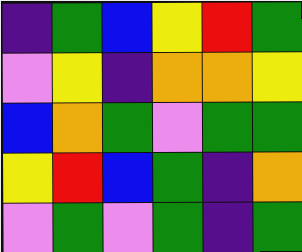[["indigo", "green", "blue", "yellow", "red", "green"], ["violet", "yellow", "indigo", "orange", "orange", "yellow"], ["blue", "orange", "green", "violet", "green", "green"], ["yellow", "red", "blue", "green", "indigo", "orange"], ["violet", "green", "violet", "green", "indigo", "green"]]